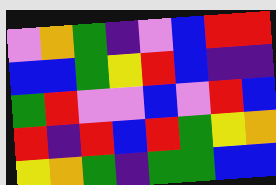[["violet", "orange", "green", "indigo", "violet", "blue", "red", "red"], ["blue", "blue", "green", "yellow", "red", "blue", "indigo", "indigo"], ["green", "red", "violet", "violet", "blue", "violet", "red", "blue"], ["red", "indigo", "red", "blue", "red", "green", "yellow", "orange"], ["yellow", "orange", "green", "indigo", "green", "green", "blue", "blue"]]